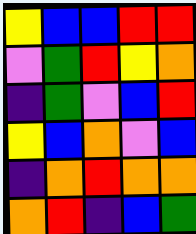[["yellow", "blue", "blue", "red", "red"], ["violet", "green", "red", "yellow", "orange"], ["indigo", "green", "violet", "blue", "red"], ["yellow", "blue", "orange", "violet", "blue"], ["indigo", "orange", "red", "orange", "orange"], ["orange", "red", "indigo", "blue", "green"]]